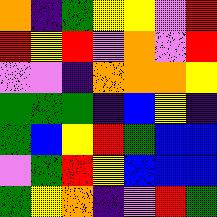[["orange", "indigo", "green", "yellow", "yellow", "violet", "red"], ["red", "yellow", "red", "violet", "orange", "violet", "red"], ["violet", "violet", "indigo", "orange", "orange", "orange", "yellow"], ["green", "green", "green", "indigo", "blue", "yellow", "indigo"], ["green", "blue", "yellow", "red", "green", "blue", "blue"], ["violet", "green", "red", "yellow", "blue", "blue", "blue"], ["green", "yellow", "orange", "indigo", "violet", "red", "green"]]